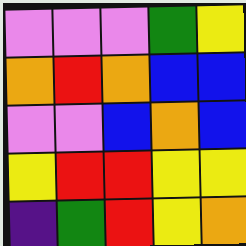[["violet", "violet", "violet", "green", "yellow"], ["orange", "red", "orange", "blue", "blue"], ["violet", "violet", "blue", "orange", "blue"], ["yellow", "red", "red", "yellow", "yellow"], ["indigo", "green", "red", "yellow", "orange"]]